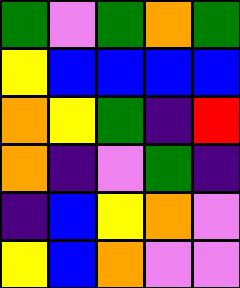[["green", "violet", "green", "orange", "green"], ["yellow", "blue", "blue", "blue", "blue"], ["orange", "yellow", "green", "indigo", "red"], ["orange", "indigo", "violet", "green", "indigo"], ["indigo", "blue", "yellow", "orange", "violet"], ["yellow", "blue", "orange", "violet", "violet"]]